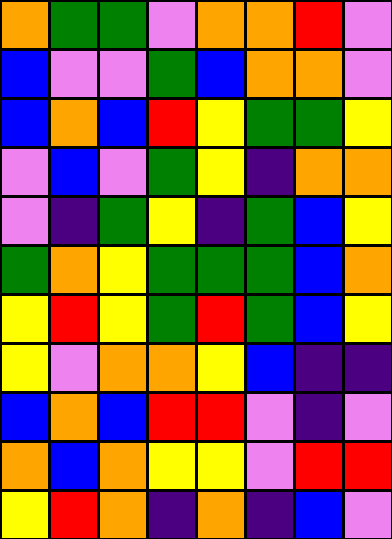[["orange", "green", "green", "violet", "orange", "orange", "red", "violet"], ["blue", "violet", "violet", "green", "blue", "orange", "orange", "violet"], ["blue", "orange", "blue", "red", "yellow", "green", "green", "yellow"], ["violet", "blue", "violet", "green", "yellow", "indigo", "orange", "orange"], ["violet", "indigo", "green", "yellow", "indigo", "green", "blue", "yellow"], ["green", "orange", "yellow", "green", "green", "green", "blue", "orange"], ["yellow", "red", "yellow", "green", "red", "green", "blue", "yellow"], ["yellow", "violet", "orange", "orange", "yellow", "blue", "indigo", "indigo"], ["blue", "orange", "blue", "red", "red", "violet", "indigo", "violet"], ["orange", "blue", "orange", "yellow", "yellow", "violet", "red", "red"], ["yellow", "red", "orange", "indigo", "orange", "indigo", "blue", "violet"]]